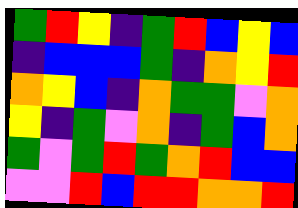[["green", "red", "yellow", "indigo", "green", "red", "blue", "yellow", "blue"], ["indigo", "blue", "blue", "blue", "green", "indigo", "orange", "yellow", "red"], ["orange", "yellow", "blue", "indigo", "orange", "green", "green", "violet", "orange"], ["yellow", "indigo", "green", "violet", "orange", "indigo", "green", "blue", "orange"], ["green", "violet", "green", "red", "green", "orange", "red", "blue", "blue"], ["violet", "violet", "red", "blue", "red", "red", "orange", "orange", "red"]]